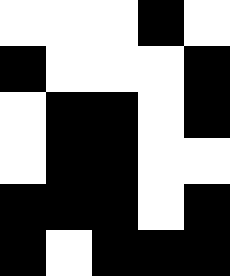[["white", "white", "white", "black", "white"], ["black", "white", "white", "white", "black"], ["white", "black", "black", "white", "black"], ["white", "black", "black", "white", "white"], ["black", "black", "black", "white", "black"], ["black", "white", "black", "black", "black"]]